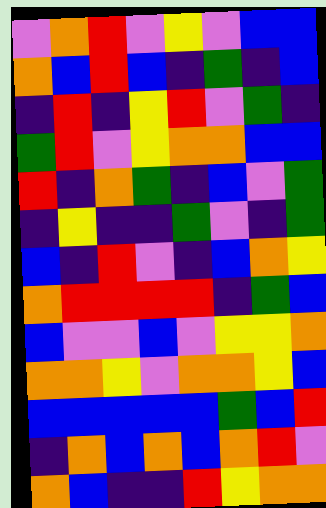[["violet", "orange", "red", "violet", "yellow", "violet", "blue", "blue"], ["orange", "blue", "red", "blue", "indigo", "green", "indigo", "blue"], ["indigo", "red", "indigo", "yellow", "red", "violet", "green", "indigo"], ["green", "red", "violet", "yellow", "orange", "orange", "blue", "blue"], ["red", "indigo", "orange", "green", "indigo", "blue", "violet", "green"], ["indigo", "yellow", "indigo", "indigo", "green", "violet", "indigo", "green"], ["blue", "indigo", "red", "violet", "indigo", "blue", "orange", "yellow"], ["orange", "red", "red", "red", "red", "indigo", "green", "blue"], ["blue", "violet", "violet", "blue", "violet", "yellow", "yellow", "orange"], ["orange", "orange", "yellow", "violet", "orange", "orange", "yellow", "blue"], ["blue", "blue", "blue", "blue", "blue", "green", "blue", "red"], ["indigo", "orange", "blue", "orange", "blue", "orange", "red", "violet"], ["orange", "blue", "indigo", "indigo", "red", "yellow", "orange", "orange"]]